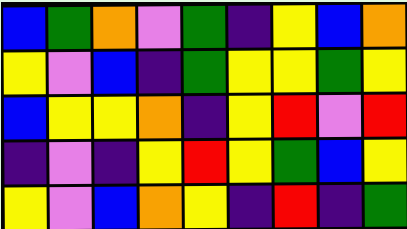[["blue", "green", "orange", "violet", "green", "indigo", "yellow", "blue", "orange"], ["yellow", "violet", "blue", "indigo", "green", "yellow", "yellow", "green", "yellow"], ["blue", "yellow", "yellow", "orange", "indigo", "yellow", "red", "violet", "red"], ["indigo", "violet", "indigo", "yellow", "red", "yellow", "green", "blue", "yellow"], ["yellow", "violet", "blue", "orange", "yellow", "indigo", "red", "indigo", "green"]]